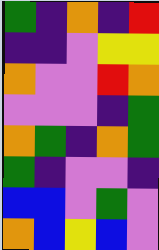[["green", "indigo", "orange", "indigo", "red"], ["indigo", "indigo", "violet", "yellow", "yellow"], ["orange", "violet", "violet", "red", "orange"], ["violet", "violet", "violet", "indigo", "green"], ["orange", "green", "indigo", "orange", "green"], ["green", "indigo", "violet", "violet", "indigo"], ["blue", "blue", "violet", "green", "violet"], ["orange", "blue", "yellow", "blue", "violet"]]